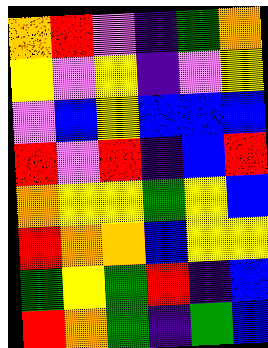[["orange", "red", "violet", "indigo", "green", "orange"], ["yellow", "violet", "yellow", "indigo", "violet", "yellow"], ["violet", "blue", "yellow", "blue", "blue", "blue"], ["red", "violet", "red", "indigo", "blue", "red"], ["orange", "yellow", "yellow", "green", "yellow", "blue"], ["red", "orange", "orange", "blue", "yellow", "yellow"], ["green", "yellow", "green", "red", "indigo", "blue"], ["red", "orange", "green", "indigo", "green", "blue"]]